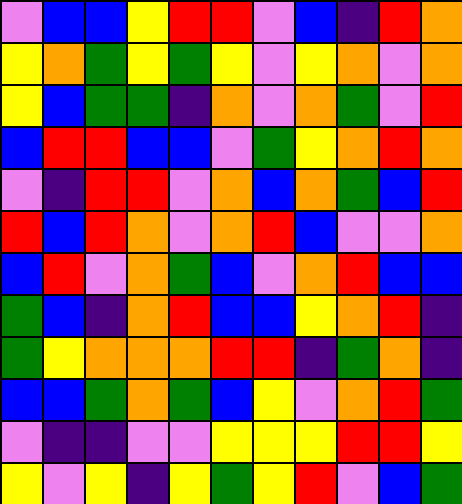[["violet", "blue", "blue", "yellow", "red", "red", "violet", "blue", "indigo", "red", "orange"], ["yellow", "orange", "green", "yellow", "green", "yellow", "violet", "yellow", "orange", "violet", "orange"], ["yellow", "blue", "green", "green", "indigo", "orange", "violet", "orange", "green", "violet", "red"], ["blue", "red", "red", "blue", "blue", "violet", "green", "yellow", "orange", "red", "orange"], ["violet", "indigo", "red", "red", "violet", "orange", "blue", "orange", "green", "blue", "red"], ["red", "blue", "red", "orange", "violet", "orange", "red", "blue", "violet", "violet", "orange"], ["blue", "red", "violet", "orange", "green", "blue", "violet", "orange", "red", "blue", "blue"], ["green", "blue", "indigo", "orange", "red", "blue", "blue", "yellow", "orange", "red", "indigo"], ["green", "yellow", "orange", "orange", "orange", "red", "red", "indigo", "green", "orange", "indigo"], ["blue", "blue", "green", "orange", "green", "blue", "yellow", "violet", "orange", "red", "green"], ["violet", "indigo", "indigo", "violet", "violet", "yellow", "yellow", "yellow", "red", "red", "yellow"], ["yellow", "violet", "yellow", "indigo", "yellow", "green", "yellow", "red", "violet", "blue", "green"]]